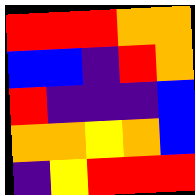[["red", "red", "red", "orange", "orange"], ["blue", "blue", "indigo", "red", "orange"], ["red", "indigo", "indigo", "indigo", "blue"], ["orange", "orange", "yellow", "orange", "blue"], ["indigo", "yellow", "red", "red", "red"]]